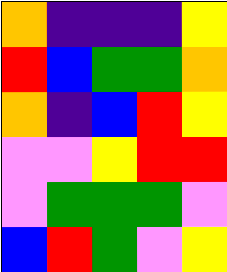[["orange", "indigo", "indigo", "indigo", "yellow"], ["red", "blue", "green", "green", "orange"], ["orange", "indigo", "blue", "red", "yellow"], ["violet", "violet", "yellow", "red", "red"], ["violet", "green", "green", "green", "violet"], ["blue", "red", "green", "violet", "yellow"]]